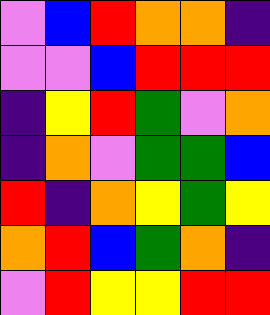[["violet", "blue", "red", "orange", "orange", "indigo"], ["violet", "violet", "blue", "red", "red", "red"], ["indigo", "yellow", "red", "green", "violet", "orange"], ["indigo", "orange", "violet", "green", "green", "blue"], ["red", "indigo", "orange", "yellow", "green", "yellow"], ["orange", "red", "blue", "green", "orange", "indigo"], ["violet", "red", "yellow", "yellow", "red", "red"]]